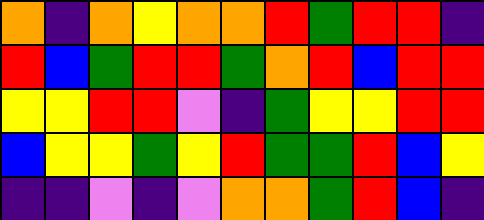[["orange", "indigo", "orange", "yellow", "orange", "orange", "red", "green", "red", "red", "indigo"], ["red", "blue", "green", "red", "red", "green", "orange", "red", "blue", "red", "red"], ["yellow", "yellow", "red", "red", "violet", "indigo", "green", "yellow", "yellow", "red", "red"], ["blue", "yellow", "yellow", "green", "yellow", "red", "green", "green", "red", "blue", "yellow"], ["indigo", "indigo", "violet", "indigo", "violet", "orange", "orange", "green", "red", "blue", "indigo"]]